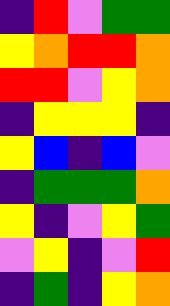[["indigo", "red", "violet", "green", "green"], ["yellow", "orange", "red", "red", "orange"], ["red", "red", "violet", "yellow", "orange"], ["indigo", "yellow", "yellow", "yellow", "indigo"], ["yellow", "blue", "indigo", "blue", "violet"], ["indigo", "green", "green", "green", "orange"], ["yellow", "indigo", "violet", "yellow", "green"], ["violet", "yellow", "indigo", "violet", "red"], ["indigo", "green", "indigo", "yellow", "orange"]]